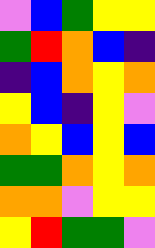[["violet", "blue", "green", "yellow", "yellow"], ["green", "red", "orange", "blue", "indigo"], ["indigo", "blue", "orange", "yellow", "orange"], ["yellow", "blue", "indigo", "yellow", "violet"], ["orange", "yellow", "blue", "yellow", "blue"], ["green", "green", "orange", "yellow", "orange"], ["orange", "orange", "violet", "yellow", "yellow"], ["yellow", "red", "green", "green", "violet"]]